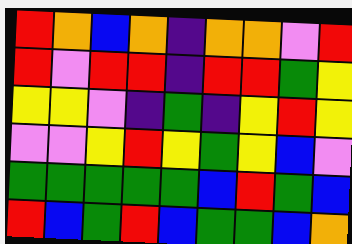[["red", "orange", "blue", "orange", "indigo", "orange", "orange", "violet", "red"], ["red", "violet", "red", "red", "indigo", "red", "red", "green", "yellow"], ["yellow", "yellow", "violet", "indigo", "green", "indigo", "yellow", "red", "yellow"], ["violet", "violet", "yellow", "red", "yellow", "green", "yellow", "blue", "violet"], ["green", "green", "green", "green", "green", "blue", "red", "green", "blue"], ["red", "blue", "green", "red", "blue", "green", "green", "blue", "orange"]]